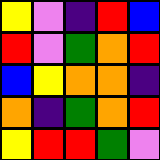[["yellow", "violet", "indigo", "red", "blue"], ["red", "violet", "green", "orange", "red"], ["blue", "yellow", "orange", "orange", "indigo"], ["orange", "indigo", "green", "orange", "red"], ["yellow", "red", "red", "green", "violet"]]